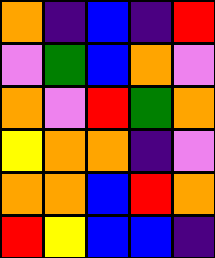[["orange", "indigo", "blue", "indigo", "red"], ["violet", "green", "blue", "orange", "violet"], ["orange", "violet", "red", "green", "orange"], ["yellow", "orange", "orange", "indigo", "violet"], ["orange", "orange", "blue", "red", "orange"], ["red", "yellow", "blue", "blue", "indigo"]]